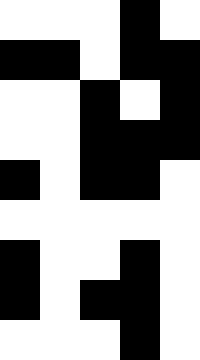[["white", "white", "white", "black", "white"], ["black", "black", "white", "black", "black"], ["white", "white", "black", "white", "black"], ["white", "white", "black", "black", "black"], ["black", "white", "black", "black", "white"], ["white", "white", "white", "white", "white"], ["black", "white", "white", "black", "white"], ["black", "white", "black", "black", "white"], ["white", "white", "white", "black", "white"]]